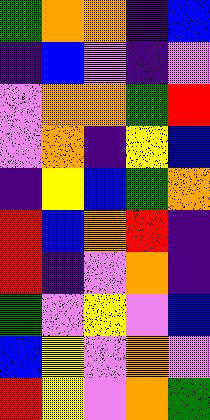[["green", "orange", "orange", "indigo", "blue"], ["indigo", "blue", "violet", "indigo", "violet"], ["violet", "orange", "orange", "green", "red"], ["violet", "orange", "indigo", "yellow", "blue"], ["indigo", "yellow", "blue", "green", "orange"], ["red", "blue", "orange", "red", "indigo"], ["red", "indigo", "violet", "orange", "indigo"], ["green", "violet", "yellow", "violet", "blue"], ["blue", "yellow", "violet", "orange", "violet"], ["red", "yellow", "violet", "orange", "green"]]